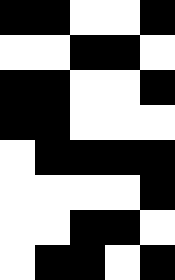[["black", "black", "white", "white", "black"], ["white", "white", "black", "black", "white"], ["black", "black", "white", "white", "black"], ["black", "black", "white", "white", "white"], ["white", "black", "black", "black", "black"], ["white", "white", "white", "white", "black"], ["white", "white", "black", "black", "white"], ["white", "black", "black", "white", "black"]]